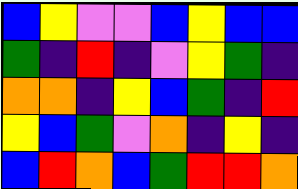[["blue", "yellow", "violet", "violet", "blue", "yellow", "blue", "blue"], ["green", "indigo", "red", "indigo", "violet", "yellow", "green", "indigo"], ["orange", "orange", "indigo", "yellow", "blue", "green", "indigo", "red"], ["yellow", "blue", "green", "violet", "orange", "indigo", "yellow", "indigo"], ["blue", "red", "orange", "blue", "green", "red", "red", "orange"]]